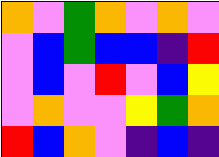[["orange", "violet", "green", "orange", "violet", "orange", "violet"], ["violet", "blue", "green", "blue", "blue", "indigo", "red"], ["violet", "blue", "violet", "red", "violet", "blue", "yellow"], ["violet", "orange", "violet", "violet", "yellow", "green", "orange"], ["red", "blue", "orange", "violet", "indigo", "blue", "indigo"]]